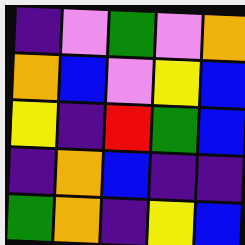[["indigo", "violet", "green", "violet", "orange"], ["orange", "blue", "violet", "yellow", "blue"], ["yellow", "indigo", "red", "green", "blue"], ["indigo", "orange", "blue", "indigo", "indigo"], ["green", "orange", "indigo", "yellow", "blue"]]